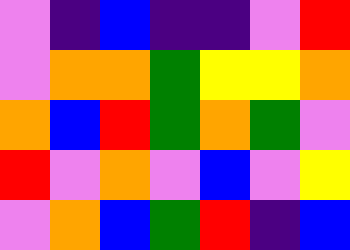[["violet", "indigo", "blue", "indigo", "indigo", "violet", "red"], ["violet", "orange", "orange", "green", "yellow", "yellow", "orange"], ["orange", "blue", "red", "green", "orange", "green", "violet"], ["red", "violet", "orange", "violet", "blue", "violet", "yellow"], ["violet", "orange", "blue", "green", "red", "indigo", "blue"]]